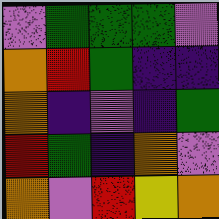[["violet", "green", "green", "green", "violet"], ["orange", "red", "green", "indigo", "indigo"], ["orange", "indigo", "violet", "indigo", "green"], ["red", "green", "indigo", "orange", "violet"], ["orange", "violet", "red", "yellow", "orange"]]